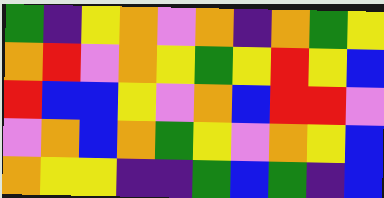[["green", "indigo", "yellow", "orange", "violet", "orange", "indigo", "orange", "green", "yellow"], ["orange", "red", "violet", "orange", "yellow", "green", "yellow", "red", "yellow", "blue"], ["red", "blue", "blue", "yellow", "violet", "orange", "blue", "red", "red", "violet"], ["violet", "orange", "blue", "orange", "green", "yellow", "violet", "orange", "yellow", "blue"], ["orange", "yellow", "yellow", "indigo", "indigo", "green", "blue", "green", "indigo", "blue"]]